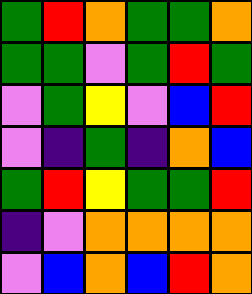[["green", "red", "orange", "green", "green", "orange"], ["green", "green", "violet", "green", "red", "green"], ["violet", "green", "yellow", "violet", "blue", "red"], ["violet", "indigo", "green", "indigo", "orange", "blue"], ["green", "red", "yellow", "green", "green", "red"], ["indigo", "violet", "orange", "orange", "orange", "orange"], ["violet", "blue", "orange", "blue", "red", "orange"]]